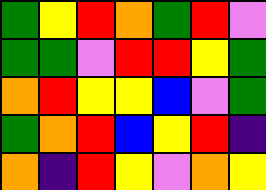[["green", "yellow", "red", "orange", "green", "red", "violet"], ["green", "green", "violet", "red", "red", "yellow", "green"], ["orange", "red", "yellow", "yellow", "blue", "violet", "green"], ["green", "orange", "red", "blue", "yellow", "red", "indigo"], ["orange", "indigo", "red", "yellow", "violet", "orange", "yellow"]]